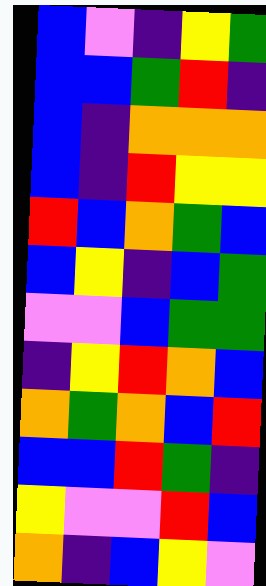[["blue", "violet", "indigo", "yellow", "green"], ["blue", "blue", "green", "red", "indigo"], ["blue", "indigo", "orange", "orange", "orange"], ["blue", "indigo", "red", "yellow", "yellow"], ["red", "blue", "orange", "green", "blue"], ["blue", "yellow", "indigo", "blue", "green"], ["violet", "violet", "blue", "green", "green"], ["indigo", "yellow", "red", "orange", "blue"], ["orange", "green", "orange", "blue", "red"], ["blue", "blue", "red", "green", "indigo"], ["yellow", "violet", "violet", "red", "blue"], ["orange", "indigo", "blue", "yellow", "violet"]]